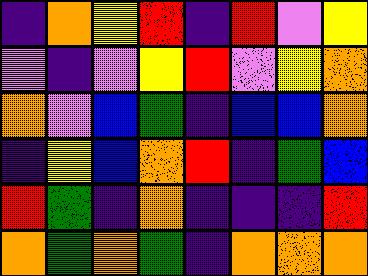[["indigo", "orange", "yellow", "red", "indigo", "red", "violet", "yellow"], ["violet", "indigo", "violet", "yellow", "red", "violet", "yellow", "orange"], ["orange", "violet", "blue", "green", "indigo", "blue", "blue", "orange"], ["indigo", "yellow", "blue", "orange", "red", "indigo", "green", "blue"], ["red", "green", "indigo", "orange", "indigo", "indigo", "indigo", "red"], ["orange", "green", "orange", "green", "indigo", "orange", "orange", "orange"]]